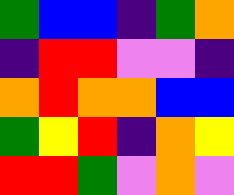[["green", "blue", "blue", "indigo", "green", "orange"], ["indigo", "red", "red", "violet", "violet", "indigo"], ["orange", "red", "orange", "orange", "blue", "blue"], ["green", "yellow", "red", "indigo", "orange", "yellow"], ["red", "red", "green", "violet", "orange", "violet"]]